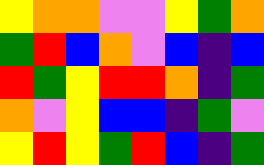[["yellow", "orange", "orange", "violet", "violet", "yellow", "green", "orange"], ["green", "red", "blue", "orange", "violet", "blue", "indigo", "blue"], ["red", "green", "yellow", "red", "red", "orange", "indigo", "green"], ["orange", "violet", "yellow", "blue", "blue", "indigo", "green", "violet"], ["yellow", "red", "yellow", "green", "red", "blue", "indigo", "green"]]